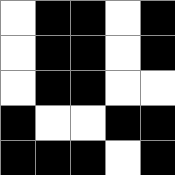[["white", "black", "black", "white", "black"], ["white", "black", "black", "white", "black"], ["white", "black", "black", "white", "white"], ["black", "white", "white", "black", "black"], ["black", "black", "black", "white", "black"]]